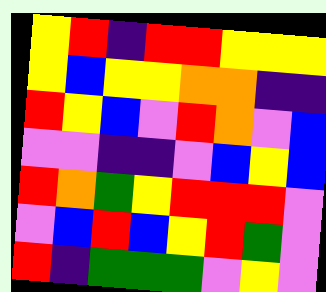[["yellow", "red", "indigo", "red", "red", "yellow", "yellow", "yellow"], ["yellow", "blue", "yellow", "yellow", "orange", "orange", "indigo", "indigo"], ["red", "yellow", "blue", "violet", "red", "orange", "violet", "blue"], ["violet", "violet", "indigo", "indigo", "violet", "blue", "yellow", "blue"], ["red", "orange", "green", "yellow", "red", "red", "red", "violet"], ["violet", "blue", "red", "blue", "yellow", "red", "green", "violet"], ["red", "indigo", "green", "green", "green", "violet", "yellow", "violet"]]